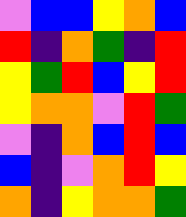[["violet", "blue", "blue", "yellow", "orange", "blue"], ["red", "indigo", "orange", "green", "indigo", "red"], ["yellow", "green", "red", "blue", "yellow", "red"], ["yellow", "orange", "orange", "violet", "red", "green"], ["violet", "indigo", "orange", "blue", "red", "blue"], ["blue", "indigo", "violet", "orange", "red", "yellow"], ["orange", "indigo", "yellow", "orange", "orange", "green"]]